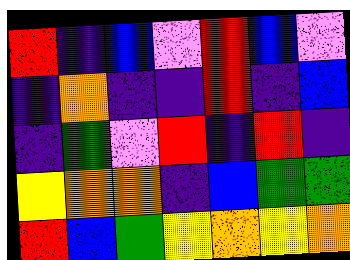[["red", "indigo", "blue", "violet", "red", "blue", "violet"], ["indigo", "orange", "indigo", "indigo", "red", "indigo", "blue"], ["indigo", "green", "violet", "red", "indigo", "red", "indigo"], ["yellow", "orange", "orange", "indigo", "blue", "green", "green"], ["red", "blue", "green", "yellow", "orange", "yellow", "orange"]]